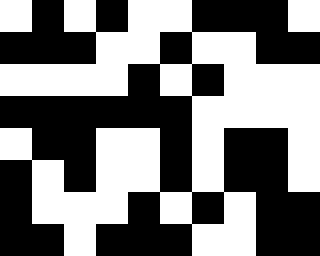[["white", "black", "white", "black", "white", "white", "black", "black", "black", "white"], ["black", "black", "black", "white", "white", "black", "white", "white", "black", "black"], ["white", "white", "white", "white", "black", "white", "black", "white", "white", "white"], ["black", "black", "black", "black", "black", "black", "white", "white", "white", "white"], ["white", "black", "black", "white", "white", "black", "white", "black", "black", "white"], ["black", "white", "black", "white", "white", "black", "white", "black", "black", "white"], ["black", "white", "white", "white", "black", "white", "black", "white", "black", "black"], ["black", "black", "white", "black", "black", "black", "white", "white", "black", "black"]]